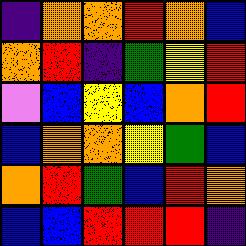[["indigo", "orange", "orange", "red", "orange", "blue"], ["orange", "red", "indigo", "green", "yellow", "red"], ["violet", "blue", "yellow", "blue", "orange", "red"], ["blue", "orange", "orange", "yellow", "green", "blue"], ["orange", "red", "green", "blue", "red", "orange"], ["blue", "blue", "red", "red", "red", "indigo"]]